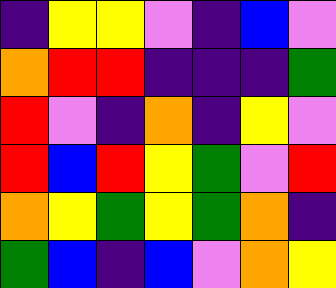[["indigo", "yellow", "yellow", "violet", "indigo", "blue", "violet"], ["orange", "red", "red", "indigo", "indigo", "indigo", "green"], ["red", "violet", "indigo", "orange", "indigo", "yellow", "violet"], ["red", "blue", "red", "yellow", "green", "violet", "red"], ["orange", "yellow", "green", "yellow", "green", "orange", "indigo"], ["green", "blue", "indigo", "blue", "violet", "orange", "yellow"]]